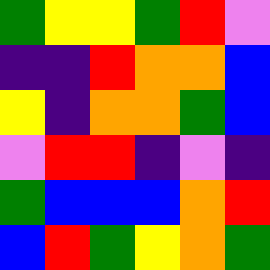[["green", "yellow", "yellow", "green", "red", "violet"], ["indigo", "indigo", "red", "orange", "orange", "blue"], ["yellow", "indigo", "orange", "orange", "green", "blue"], ["violet", "red", "red", "indigo", "violet", "indigo"], ["green", "blue", "blue", "blue", "orange", "red"], ["blue", "red", "green", "yellow", "orange", "green"]]